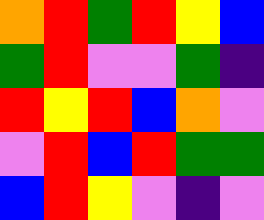[["orange", "red", "green", "red", "yellow", "blue"], ["green", "red", "violet", "violet", "green", "indigo"], ["red", "yellow", "red", "blue", "orange", "violet"], ["violet", "red", "blue", "red", "green", "green"], ["blue", "red", "yellow", "violet", "indigo", "violet"]]